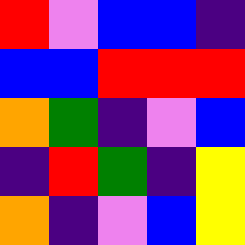[["red", "violet", "blue", "blue", "indigo"], ["blue", "blue", "red", "red", "red"], ["orange", "green", "indigo", "violet", "blue"], ["indigo", "red", "green", "indigo", "yellow"], ["orange", "indigo", "violet", "blue", "yellow"]]